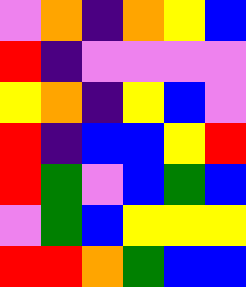[["violet", "orange", "indigo", "orange", "yellow", "blue"], ["red", "indigo", "violet", "violet", "violet", "violet"], ["yellow", "orange", "indigo", "yellow", "blue", "violet"], ["red", "indigo", "blue", "blue", "yellow", "red"], ["red", "green", "violet", "blue", "green", "blue"], ["violet", "green", "blue", "yellow", "yellow", "yellow"], ["red", "red", "orange", "green", "blue", "blue"]]